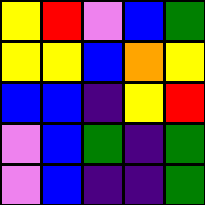[["yellow", "red", "violet", "blue", "green"], ["yellow", "yellow", "blue", "orange", "yellow"], ["blue", "blue", "indigo", "yellow", "red"], ["violet", "blue", "green", "indigo", "green"], ["violet", "blue", "indigo", "indigo", "green"]]